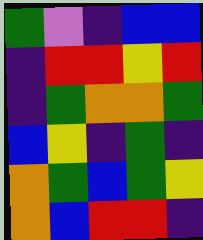[["green", "violet", "indigo", "blue", "blue"], ["indigo", "red", "red", "yellow", "red"], ["indigo", "green", "orange", "orange", "green"], ["blue", "yellow", "indigo", "green", "indigo"], ["orange", "green", "blue", "green", "yellow"], ["orange", "blue", "red", "red", "indigo"]]